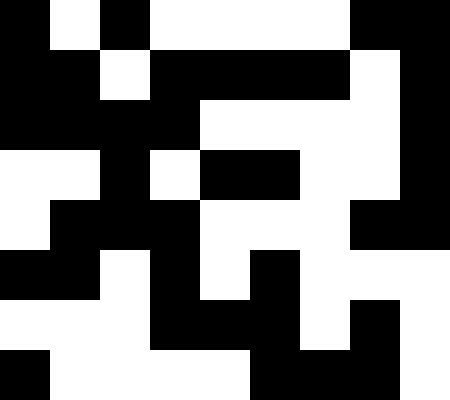[["black", "white", "black", "white", "white", "white", "white", "black", "black"], ["black", "black", "white", "black", "black", "black", "black", "white", "black"], ["black", "black", "black", "black", "white", "white", "white", "white", "black"], ["white", "white", "black", "white", "black", "black", "white", "white", "black"], ["white", "black", "black", "black", "white", "white", "white", "black", "black"], ["black", "black", "white", "black", "white", "black", "white", "white", "white"], ["white", "white", "white", "black", "black", "black", "white", "black", "white"], ["black", "white", "white", "white", "white", "black", "black", "black", "white"]]